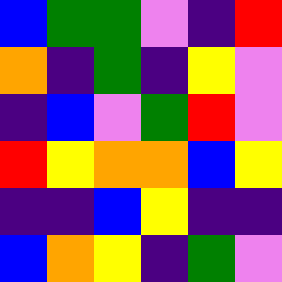[["blue", "green", "green", "violet", "indigo", "red"], ["orange", "indigo", "green", "indigo", "yellow", "violet"], ["indigo", "blue", "violet", "green", "red", "violet"], ["red", "yellow", "orange", "orange", "blue", "yellow"], ["indigo", "indigo", "blue", "yellow", "indigo", "indigo"], ["blue", "orange", "yellow", "indigo", "green", "violet"]]